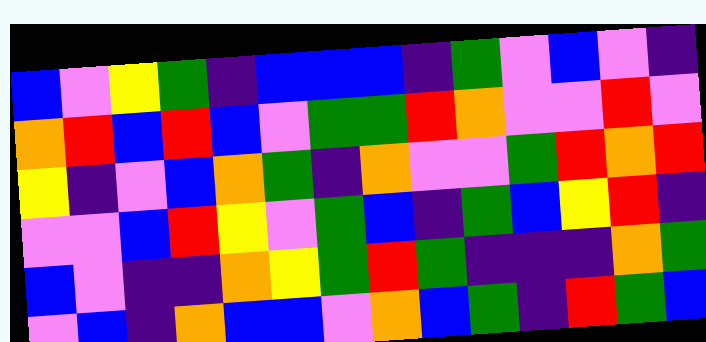[["blue", "violet", "yellow", "green", "indigo", "blue", "blue", "blue", "indigo", "green", "violet", "blue", "violet", "indigo"], ["orange", "red", "blue", "red", "blue", "violet", "green", "green", "red", "orange", "violet", "violet", "red", "violet"], ["yellow", "indigo", "violet", "blue", "orange", "green", "indigo", "orange", "violet", "violet", "green", "red", "orange", "red"], ["violet", "violet", "blue", "red", "yellow", "violet", "green", "blue", "indigo", "green", "blue", "yellow", "red", "indigo"], ["blue", "violet", "indigo", "indigo", "orange", "yellow", "green", "red", "green", "indigo", "indigo", "indigo", "orange", "green"], ["violet", "blue", "indigo", "orange", "blue", "blue", "violet", "orange", "blue", "green", "indigo", "red", "green", "blue"]]